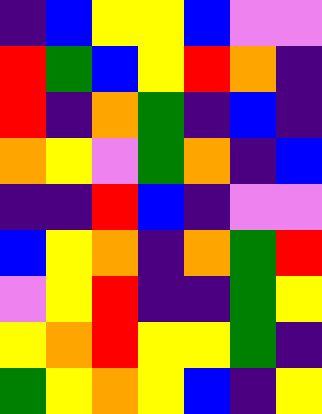[["indigo", "blue", "yellow", "yellow", "blue", "violet", "violet"], ["red", "green", "blue", "yellow", "red", "orange", "indigo"], ["red", "indigo", "orange", "green", "indigo", "blue", "indigo"], ["orange", "yellow", "violet", "green", "orange", "indigo", "blue"], ["indigo", "indigo", "red", "blue", "indigo", "violet", "violet"], ["blue", "yellow", "orange", "indigo", "orange", "green", "red"], ["violet", "yellow", "red", "indigo", "indigo", "green", "yellow"], ["yellow", "orange", "red", "yellow", "yellow", "green", "indigo"], ["green", "yellow", "orange", "yellow", "blue", "indigo", "yellow"]]